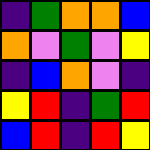[["indigo", "green", "orange", "orange", "blue"], ["orange", "violet", "green", "violet", "yellow"], ["indigo", "blue", "orange", "violet", "indigo"], ["yellow", "red", "indigo", "green", "red"], ["blue", "red", "indigo", "red", "yellow"]]